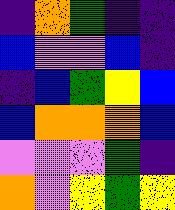[["indigo", "orange", "green", "indigo", "indigo"], ["blue", "violet", "violet", "blue", "indigo"], ["indigo", "blue", "green", "yellow", "blue"], ["blue", "orange", "orange", "orange", "blue"], ["violet", "violet", "violet", "green", "indigo"], ["orange", "violet", "yellow", "green", "yellow"]]